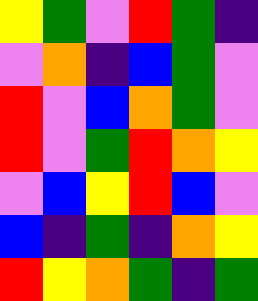[["yellow", "green", "violet", "red", "green", "indigo"], ["violet", "orange", "indigo", "blue", "green", "violet"], ["red", "violet", "blue", "orange", "green", "violet"], ["red", "violet", "green", "red", "orange", "yellow"], ["violet", "blue", "yellow", "red", "blue", "violet"], ["blue", "indigo", "green", "indigo", "orange", "yellow"], ["red", "yellow", "orange", "green", "indigo", "green"]]